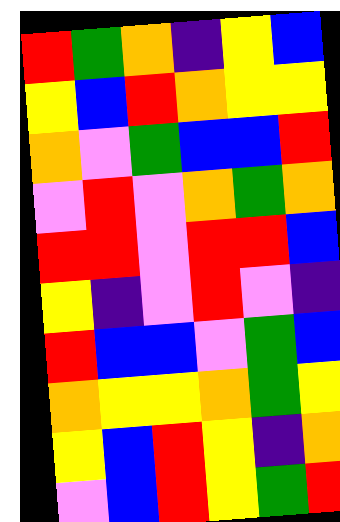[["red", "green", "orange", "indigo", "yellow", "blue"], ["yellow", "blue", "red", "orange", "yellow", "yellow"], ["orange", "violet", "green", "blue", "blue", "red"], ["violet", "red", "violet", "orange", "green", "orange"], ["red", "red", "violet", "red", "red", "blue"], ["yellow", "indigo", "violet", "red", "violet", "indigo"], ["red", "blue", "blue", "violet", "green", "blue"], ["orange", "yellow", "yellow", "orange", "green", "yellow"], ["yellow", "blue", "red", "yellow", "indigo", "orange"], ["violet", "blue", "red", "yellow", "green", "red"]]